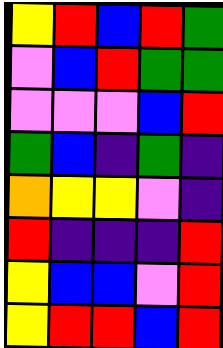[["yellow", "red", "blue", "red", "green"], ["violet", "blue", "red", "green", "green"], ["violet", "violet", "violet", "blue", "red"], ["green", "blue", "indigo", "green", "indigo"], ["orange", "yellow", "yellow", "violet", "indigo"], ["red", "indigo", "indigo", "indigo", "red"], ["yellow", "blue", "blue", "violet", "red"], ["yellow", "red", "red", "blue", "red"]]